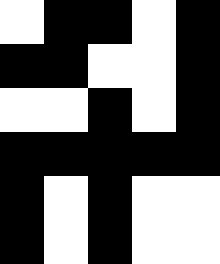[["white", "black", "black", "white", "black"], ["black", "black", "white", "white", "black"], ["white", "white", "black", "white", "black"], ["black", "black", "black", "black", "black"], ["black", "white", "black", "white", "white"], ["black", "white", "black", "white", "white"]]